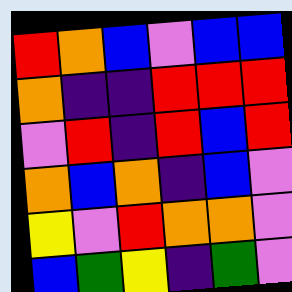[["red", "orange", "blue", "violet", "blue", "blue"], ["orange", "indigo", "indigo", "red", "red", "red"], ["violet", "red", "indigo", "red", "blue", "red"], ["orange", "blue", "orange", "indigo", "blue", "violet"], ["yellow", "violet", "red", "orange", "orange", "violet"], ["blue", "green", "yellow", "indigo", "green", "violet"]]